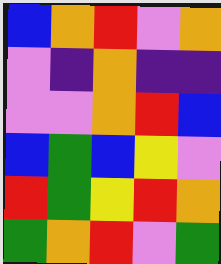[["blue", "orange", "red", "violet", "orange"], ["violet", "indigo", "orange", "indigo", "indigo"], ["violet", "violet", "orange", "red", "blue"], ["blue", "green", "blue", "yellow", "violet"], ["red", "green", "yellow", "red", "orange"], ["green", "orange", "red", "violet", "green"]]